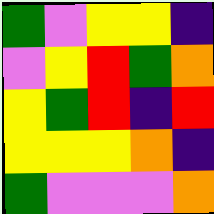[["green", "violet", "yellow", "yellow", "indigo"], ["violet", "yellow", "red", "green", "orange"], ["yellow", "green", "red", "indigo", "red"], ["yellow", "yellow", "yellow", "orange", "indigo"], ["green", "violet", "violet", "violet", "orange"]]